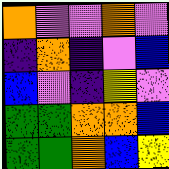[["orange", "violet", "violet", "orange", "violet"], ["indigo", "orange", "indigo", "violet", "blue"], ["blue", "violet", "indigo", "yellow", "violet"], ["green", "green", "orange", "orange", "blue"], ["green", "green", "orange", "blue", "yellow"]]